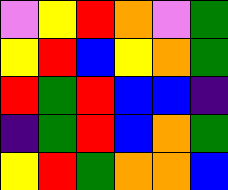[["violet", "yellow", "red", "orange", "violet", "green"], ["yellow", "red", "blue", "yellow", "orange", "green"], ["red", "green", "red", "blue", "blue", "indigo"], ["indigo", "green", "red", "blue", "orange", "green"], ["yellow", "red", "green", "orange", "orange", "blue"]]